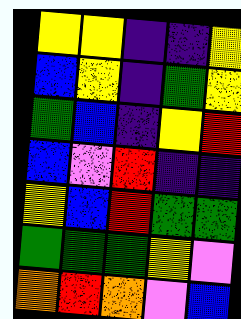[["yellow", "yellow", "indigo", "indigo", "yellow"], ["blue", "yellow", "indigo", "green", "yellow"], ["green", "blue", "indigo", "yellow", "red"], ["blue", "violet", "red", "indigo", "indigo"], ["yellow", "blue", "red", "green", "green"], ["green", "green", "green", "yellow", "violet"], ["orange", "red", "orange", "violet", "blue"]]